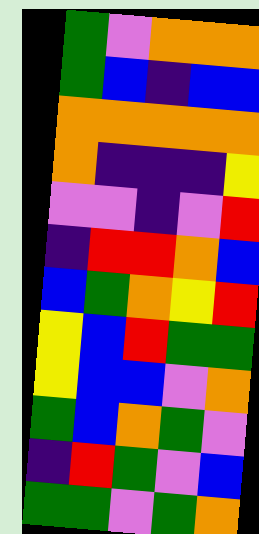[["green", "violet", "orange", "orange", "orange"], ["green", "blue", "indigo", "blue", "blue"], ["orange", "orange", "orange", "orange", "orange"], ["orange", "indigo", "indigo", "indigo", "yellow"], ["violet", "violet", "indigo", "violet", "red"], ["indigo", "red", "red", "orange", "blue"], ["blue", "green", "orange", "yellow", "red"], ["yellow", "blue", "red", "green", "green"], ["yellow", "blue", "blue", "violet", "orange"], ["green", "blue", "orange", "green", "violet"], ["indigo", "red", "green", "violet", "blue"], ["green", "green", "violet", "green", "orange"]]